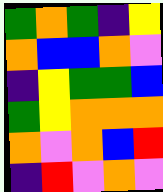[["green", "orange", "green", "indigo", "yellow"], ["orange", "blue", "blue", "orange", "violet"], ["indigo", "yellow", "green", "green", "blue"], ["green", "yellow", "orange", "orange", "orange"], ["orange", "violet", "orange", "blue", "red"], ["indigo", "red", "violet", "orange", "violet"]]